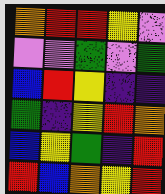[["orange", "red", "red", "yellow", "violet"], ["violet", "violet", "green", "violet", "green"], ["blue", "red", "yellow", "indigo", "indigo"], ["green", "indigo", "yellow", "red", "orange"], ["blue", "yellow", "green", "indigo", "red"], ["red", "blue", "orange", "yellow", "red"]]